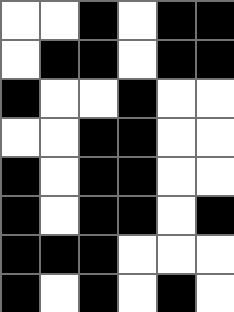[["white", "white", "black", "white", "black", "black"], ["white", "black", "black", "white", "black", "black"], ["black", "white", "white", "black", "white", "white"], ["white", "white", "black", "black", "white", "white"], ["black", "white", "black", "black", "white", "white"], ["black", "white", "black", "black", "white", "black"], ["black", "black", "black", "white", "white", "white"], ["black", "white", "black", "white", "black", "white"]]